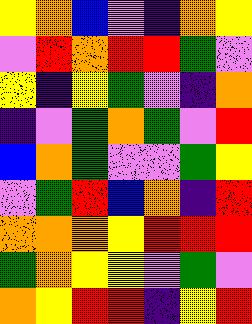[["yellow", "orange", "blue", "violet", "indigo", "orange", "yellow"], ["violet", "red", "orange", "red", "red", "green", "violet"], ["yellow", "indigo", "yellow", "green", "violet", "indigo", "orange"], ["indigo", "violet", "green", "orange", "green", "violet", "red"], ["blue", "orange", "green", "violet", "violet", "green", "yellow"], ["violet", "green", "red", "blue", "orange", "indigo", "red"], ["orange", "orange", "orange", "yellow", "red", "red", "red"], ["green", "orange", "yellow", "yellow", "violet", "green", "violet"], ["orange", "yellow", "red", "red", "indigo", "yellow", "red"]]